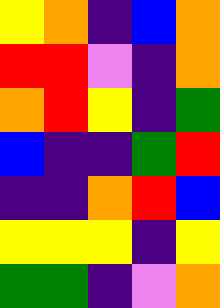[["yellow", "orange", "indigo", "blue", "orange"], ["red", "red", "violet", "indigo", "orange"], ["orange", "red", "yellow", "indigo", "green"], ["blue", "indigo", "indigo", "green", "red"], ["indigo", "indigo", "orange", "red", "blue"], ["yellow", "yellow", "yellow", "indigo", "yellow"], ["green", "green", "indigo", "violet", "orange"]]